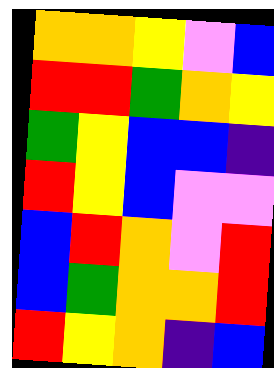[["orange", "orange", "yellow", "violet", "blue"], ["red", "red", "green", "orange", "yellow"], ["green", "yellow", "blue", "blue", "indigo"], ["red", "yellow", "blue", "violet", "violet"], ["blue", "red", "orange", "violet", "red"], ["blue", "green", "orange", "orange", "red"], ["red", "yellow", "orange", "indigo", "blue"]]